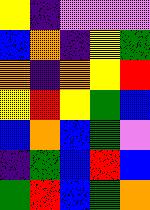[["yellow", "indigo", "violet", "violet", "violet"], ["blue", "orange", "indigo", "yellow", "green"], ["orange", "indigo", "orange", "yellow", "red"], ["yellow", "red", "yellow", "green", "blue"], ["blue", "orange", "blue", "green", "violet"], ["indigo", "green", "blue", "red", "blue"], ["green", "red", "blue", "green", "orange"]]